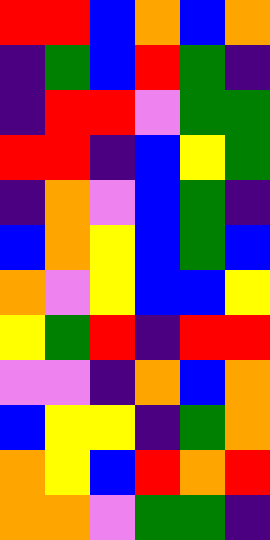[["red", "red", "blue", "orange", "blue", "orange"], ["indigo", "green", "blue", "red", "green", "indigo"], ["indigo", "red", "red", "violet", "green", "green"], ["red", "red", "indigo", "blue", "yellow", "green"], ["indigo", "orange", "violet", "blue", "green", "indigo"], ["blue", "orange", "yellow", "blue", "green", "blue"], ["orange", "violet", "yellow", "blue", "blue", "yellow"], ["yellow", "green", "red", "indigo", "red", "red"], ["violet", "violet", "indigo", "orange", "blue", "orange"], ["blue", "yellow", "yellow", "indigo", "green", "orange"], ["orange", "yellow", "blue", "red", "orange", "red"], ["orange", "orange", "violet", "green", "green", "indigo"]]